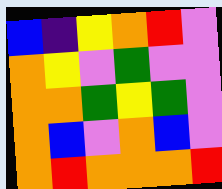[["blue", "indigo", "yellow", "orange", "red", "violet"], ["orange", "yellow", "violet", "green", "violet", "violet"], ["orange", "orange", "green", "yellow", "green", "violet"], ["orange", "blue", "violet", "orange", "blue", "violet"], ["orange", "red", "orange", "orange", "orange", "red"]]